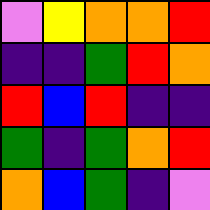[["violet", "yellow", "orange", "orange", "red"], ["indigo", "indigo", "green", "red", "orange"], ["red", "blue", "red", "indigo", "indigo"], ["green", "indigo", "green", "orange", "red"], ["orange", "blue", "green", "indigo", "violet"]]